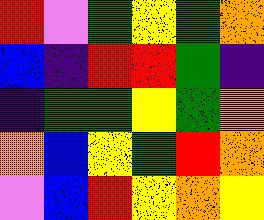[["red", "violet", "green", "yellow", "green", "orange"], ["blue", "indigo", "red", "red", "green", "indigo"], ["indigo", "green", "green", "yellow", "green", "orange"], ["orange", "blue", "yellow", "green", "red", "orange"], ["violet", "blue", "red", "yellow", "orange", "yellow"]]